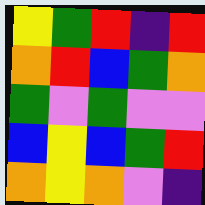[["yellow", "green", "red", "indigo", "red"], ["orange", "red", "blue", "green", "orange"], ["green", "violet", "green", "violet", "violet"], ["blue", "yellow", "blue", "green", "red"], ["orange", "yellow", "orange", "violet", "indigo"]]